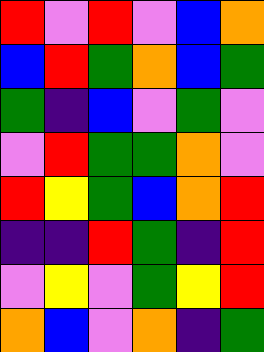[["red", "violet", "red", "violet", "blue", "orange"], ["blue", "red", "green", "orange", "blue", "green"], ["green", "indigo", "blue", "violet", "green", "violet"], ["violet", "red", "green", "green", "orange", "violet"], ["red", "yellow", "green", "blue", "orange", "red"], ["indigo", "indigo", "red", "green", "indigo", "red"], ["violet", "yellow", "violet", "green", "yellow", "red"], ["orange", "blue", "violet", "orange", "indigo", "green"]]